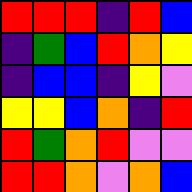[["red", "red", "red", "indigo", "red", "blue"], ["indigo", "green", "blue", "red", "orange", "yellow"], ["indigo", "blue", "blue", "indigo", "yellow", "violet"], ["yellow", "yellow", "blue", "orange", "indigo", "red"], ["red", "green", "orange", "red", "violet", "violet"], ["red", "red", "orange", "violet", "orange", "blue"]]